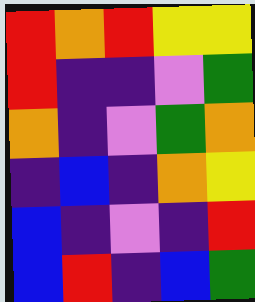[["red", "orange", "red", "yellow", "yellow"], ["red", "indigo", "indigo", "violet", "green"], ["orange", "indigo", "violet", "green", "orange"], ["indigo", "blue", "indigo", "orange", "yellow"], ["blue", "indigo", "violet", "indigo", "red"], ["blue", "red", "indigo", "blue", "green"]]